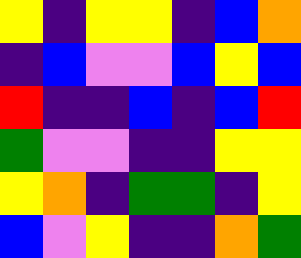[["yellow", "indigo", "yellow", "yellow", "indigo", "blue", "orange"], ["indigo", "blue", "violet", "violet", "blue", "yellow", "blue"], ["red", "indigo", "indigo", "blue", "indigo", "blue", "red"], ["green", "violet", "violet", "indigo", "indigo", "yellow", "yellow"], ["yellow", "orange", "indigo", "green", "green", "indigo", "yellow"], ["blue", "violet", "yellow", "indigo", "indigo", "orange", "green"]]